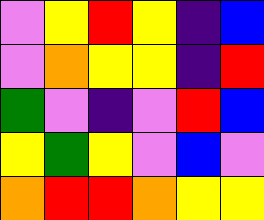[["violet", "yellow", "red", "yellow", "indigo", "blue"], ["violet", "orange", "yellow", "yellow", "indigo", "red"], ["green", "violet", "indigo", "violet", "red", "blue"], ["yellow", "green", "yellow", "violet", "blue", "violet"], ["orange", "red", "red", "orange", "yellow", "yellow"]]